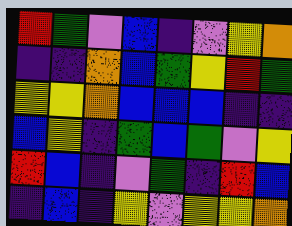[["red", "green", "violet", "blue", "indigo", "violet", "yellow", "orange"], ["indigo", "indigo", "orange", "blue", "green", "yellow", "red", "green"], ["yellow", "yellow", "orange", "blue", "blue", "blue", "indigo", "indigo"], ["blue", "yellow", "indigo", "green", "blue", "green", "violet", "yellow"], ["red", "blue", "indigo", "violet", "green", "indigo", "red", "blue"], ["indigo", "blue", "indigo", "yellow", "violet", "yellow", "yellow", "orange"]]